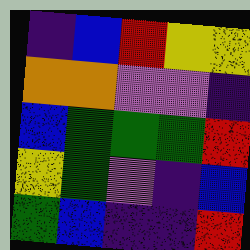[["indigo", "blue", "red", "yellow", "yellow"], ["orange", "orange", "violet", "violet", "indigo"], ["blue", "green", "green", "green", "red"], ["yellow", "green", "violet", "indigo", "blue"], ["green", "blue", "indigo", "indigo", "red"]]